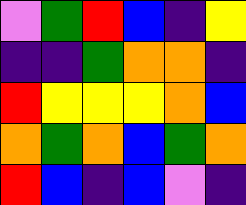[["violet", "green", "red", "blue", "indigo", "yellow"], ["indigo", "indigo", "green", "orange", "orange", "indigo"], ["red", "yellow", "yellow", "yellow", "orange", "blue"], ["orange", "green", "orange", "blue", "green", "orange"], ["red", "blue", "indigo", "blue", "violet", "indigo"]]